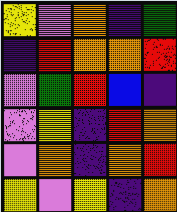[["yellow", "violet", "orange", "indigo", "green"], ["indigo", "red", "orange", "orange", "red"], ["violet", "green", "red", "blue", "indigo"], ["violet", "yellow", "indigo", "red", "orange"], ["violet", "orange", "indigo", "orange", "red"], ["yellow", "violet", "yellow", "indigo", "orange"]]